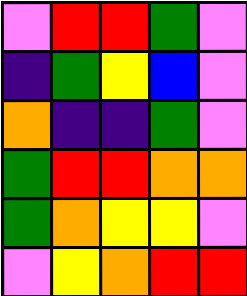[["violet", "red", "red", "green", "violet"], ["indigo", "green", "yellow", "blue", "violet"], ["orange", "indigo", "indigo", "green", "violet"], ["green", "red", "red", "orange", "orange"], ["green", "orange", "yellow", "yellow", "violet"], ["violet", "yellow", "orange", "red", "red"]]